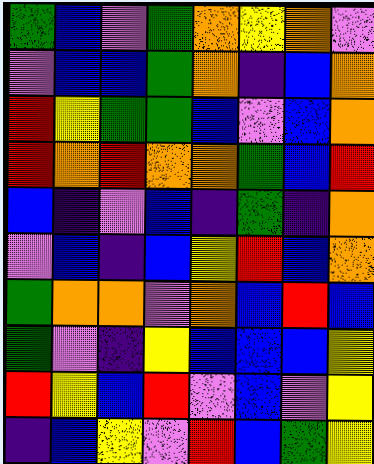[["green", "blue", "violet", "green", "orange", "yellow", "orange", "violet"], ["violet", "blue", "blue", "green", "orange", "indigo", "blue", "orange"], ["red", "yellow", "green", "green", "blue", "violet", "blue", "orange"], ["red", "orange", "red", "orange", "orange", "green", "blue", "red"], ["blue", "indigo", "violet", "blue", "indigo", "green", "indigo", "orange"], ["violet", "blue", "indigo", "blue", "yellow", "red", "blue", "orange"], ["green", "orange", "orange", "violet", "orange", "blue", "red", "blue"], ["green", "violet", "indigo", "yellow", "blue", "blue", "blue", "yellow"], ["red", "yellow", "blue", "red", "violet", "blue", "violet", "yellow"], ["indigo", "blue", "yellow", "violet", "red", "blue", "green", "yellow"]]